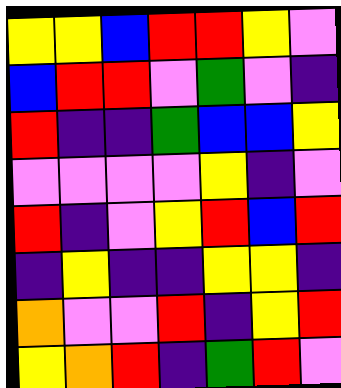[["yellow", "yellow", "blue", "red", "red", "yellow", "violet"], ["blue", "red", "red", "violet", "green", "violet", "indigo"], ["red", "indigo", "indigo", "green", "blue", "blue", "yellow"], ["violet", "violet", "violet", "violet", "yellow", "indigo", "violet"], ["red", "indigo", "violet", "yellow", "red", "blue", "red"], ["indigo", "yellow", "indigo", "indigo", "yellow", "yellow", "indigo"], ["orange", "violet", "violet", "red", "indigo", "yellow", "red"], ["yellow", "orange", "red", "indigo", "green", "red", "violet"]]